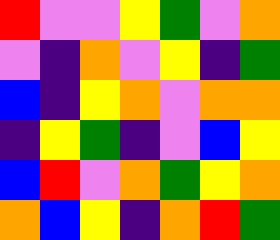[["red", "violet", "violet", "yellow", "green", "violet", "orange"], ["violet", "indigo", "orange", "violet", "yellow", "indigo", "green"], ["blue", "indigo", "yellow", "orange", "violet", "orange", "orange"], ["indigo", "yellow", "green", "indigo", "violet", "blue", "yellow"], ["blue", "red", "violet", "orange", "green", "yellow", "orange"], ["orange", "blue", "yellow", "indigo", "orange", "red", "green"]]